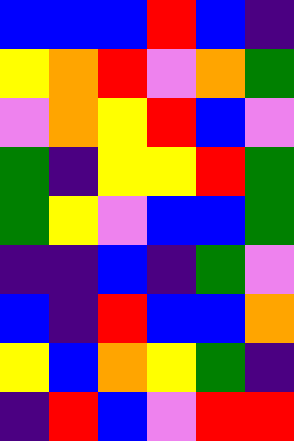[["blue", "blue", "blue", "red", "blue", "indigo"], ["yellow", "orange", "red", "violet", "orange", "green"], ["violet", "orange", "yellow", "red", "blue", "violet"], ["green", "indigo", "yellow", "yellow", "red", "green"], ["green", "yellow", "violet", "blue", "blue", "green"], ["indigo", "indigo", "blue", "indigo", "green", "violet"], ["blue", "indigo", "red", "blue", "blue", "orange"], ["yellow", "blue", "orange", "yellow", "green", "indigo"], ["indigo", "red", "blue", "violet", "red", "red"]]